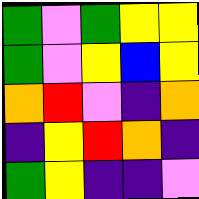[["green", "violet", "green", "yellow", "yellow"], ["green", "violet", "yellow", "blue", "yellow"], ["orange", "red", "violet", "indigo", "orange"], ["indigo", "yellow", "red", "orange", "indigo"], ["green", "yellow", "indigo", "indigo", "violet"]]